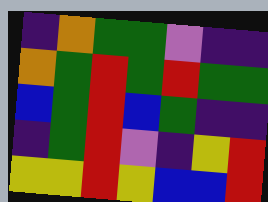[["indigo", "orange", "green", "green", "violet", "indigo", "indigo"], ["orange", "green", "red", "green", "red", "green", "green"], ["blue", "green", "red", "blue", "green", "indigo", "indigo"], ["indigo", "green", "red", "violet", "indigo", "yellow", "red"], ["yellow", "yellow", "red", "yellow", "blue", "blue", "red"]]